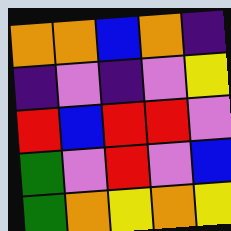[["orange", "orange", "blue", "orange", "indigo"], ["indigo", "violet", "indigo", "violet", "yellow"], ["red", "blue", "red", "red", "violet"], ["green", "violet", "red", "violet", "blue"], ["green", "orange", "yellow", "orange", "yellow"]]